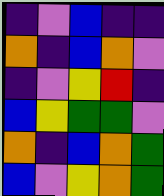[["indigo", "violet", "blue", "indigo", "indigo"], ["orange", "indigo", "blue", "orange", "violet"], ["indigo", "violet", "yellow", "red", "indigo"], ["blue", "yellow", "green", "green", "violet"], ["orange", "indigo", "blue", "orange", "green"], ["blue", "violet", "yellow", "orange", "green"]]